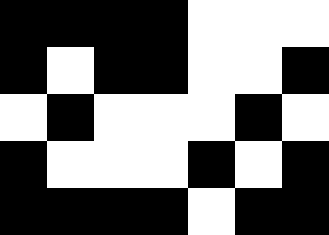[["black", "black", "black", "black", "white", "white", "white"], ["black", "white", "black", "black", "white", "white", "black"], ["white", "black", "white", "white", "white", "black", "white"], ["black", "white", "white", "white", "black", "white", "black"], ["black", "black", "black", "black", "white", "black", "black"]]